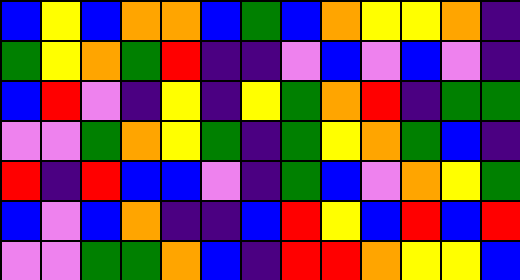[["blue", "yellow", "blue", "orange", "orange", "blue", "green", "blue", "orange", "yellow", "yellow", "orange", "indigo"], ["green", "yellow", "orange", "green", "red", "indigo", "indigo", "violet", "blue", "violet", "blue", "violet", "indigo"], ["blue", "red", "violet", "indigo", "yellow", "indigo", "yellow", "green", "orange", "red", "indigo", "green", "green"], ["violet", "violet", "green", "orange", "yellow", "green", "indigo", "green", "yellow", "orange", "green", "blue", "indigo"], ["red", "indigo", "red", "blue", "blue", "violet", "indigo", "green", "blue", "violet", "orange", "yellow", "green"], ["blue", "violet", "blue", "orange", "indigo", "indigo", "blue", "red", "yellow", "blue", "red", "blue", "red"], ["violet", "violet", "green", "green", "orange", "blue", "indigo", "red", "red", "orange", "yellow", "yellow", "blue"]]